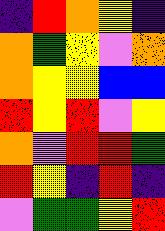[["indigo", "red", "orange", "yellow", "indigo"], ["orange", "green", "yellow", "violet", "orange"], ["orange", "yellow", "yellow", "blue", "blue"], ["red", "yellow", "red", "violet", "yellow"], ["orange", "violet", "red", "red", "green"], ["red", "yellow", "indigo", "red", "indigo"], ["violet", "green", "green", "yellow", "red"]]